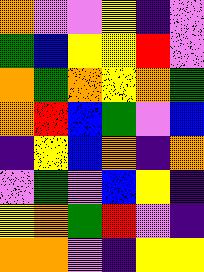[["orange", "violet", "violet", "yellow", "indigo", "violet"], ["green", "blue", "yellow", "yellow", "red", "violet"], ["orange", "green", "orange", "yellow", "orange", "green"], ["orange", "red", "blue", "green", "violet", "blue"], ["indigo", "yellow", "blue", "orange", "indigo", "orange"], ["violet", "green", "violet", "blue", "yellow", "indigo"], ["yellow", "orange", "green", "red", "violet", "indigo"], ["orange", "orange", "violet", "indigo", "yellow", "yellow"]]